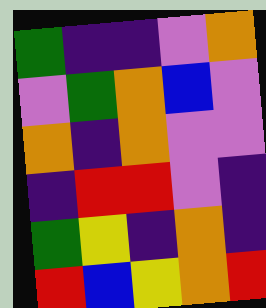[["green", "indigo", "indigo", "violet", "orange"], ["violet", "green", "orange", "blue", "violet"], ["orange", "indigo", "orange", "violet", "violet"], ["indigo", "red", "red", "violet", "indigo"], ["green", "yellow", "indigo", "orange", "indigo"], ["red", "blue", "yellow", "orange", "red"]]